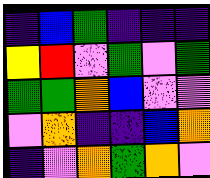[["indigo", "blue", "green", "indigo", "indigo", "indigo"], ["yellow", "red", "violet", "green", "violet", "green"], ["green", "green", "orange", "blue", "violet", "violet"], ["violet", "orange", "indigo", "indigo", "blue", "orange"], ["indigo", "violet", "orange", "green", "orange", "violet"]]